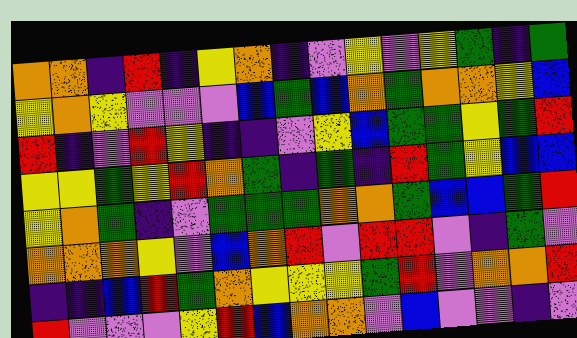[["orange", "orange", "indigo", "red", "indigo", "yellow", "orange", "indigo", "violet", "yellow", "violet", "yellow", "green", "indigo", "green"], ["yellow", "orange", "yellow", "violet", "violet", "violet", "blue", "green", "blue", "orange", "green", "orange", "orange", "yellow", "blue"], ["red", "indigo", "violet", "red", "yellow", "indigo", "indigo", "violet", "yellow", "blue", "green", "green", "yellow", "green", "red"], ["yellow", "yellow", "green", "yellow", "red", "orange", "green", "indigo", "green", "indigo", "red", "green", "yellow", "blue", "blue"], ["yellow", "orange", "green", "indigo", "violet", "green", "green", "green", "orange", "orange", "green", "blue", "blue", "green", "red"], ["orange", "orange", "orange", "yellow", "violet", "blue", "orange", "red", "violet", "red", "red", "violet", "indigo", "green", "violet"], ["indigo", "indigo", "blue", "red", "green", "orange", "yellow", "yellow", "yellow", "green", "red", "violet", "orange", "orange", "red"], ["red", "violet", "violet", "violet", "yellow", "red", "blue", "orange", "orange", "violet", "blue", "violet", "violet", "indigo", "violet"]]